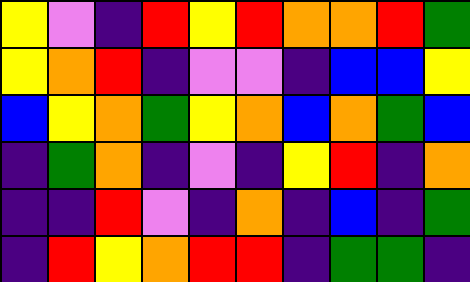[["yellow", "violet", "indigo", "red", "yellow", "red", "orange", "orange", "red", "green"], ["yellow", "orange", "red", "indigo", "violet", "violet", "indigo", "blue", "blue", "yellow"], ["blue", "yellow", "orange", "green", "yellow", "orange", "blue", "orange", "green", "blue"], ["indigo", "green", "orange", "indigo", "violet", "indigo", "yellow", "red", "indigo", "orange"], ["indigo", "indigo", "red", "violet", "indigo", "orange", "indigo", "blue", "indigo", "green"], ["indigo", "red", "yellow", "orange", "red", "red", "indigo", "green", "green", "indigo"]]